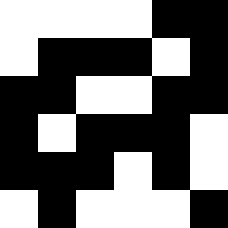[["white", "white", "white", "white", "black", "black"], ["white", "black", "black", "black", "white", "black"], ["black", "black", "white", "white", "black", "black"], ["black", "white", "black", "black", "black", "white"], ["black", "black", "black", "white", "black", "white"], ["white", "black", "white", "white", "white", "black"]]